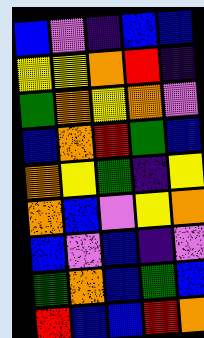[["blue", "violet", "indigo", "blue", "blue"], ["yellow", "yellow", "orange", "red", "indigo"], ["green", "orange", "yellow", "orange", "violet"], ["blue", "orange", "red", "green", "blue"], ["orange", "yellow", "green", "indigo", "yellow"], ["orange", "blue", "violet", "yellow", "orange"], ["blue", "violet", "blue", "indigo", "violet"], ["green", "orange", "blue", "green", "blue"], ["red", "blue", "blue", "red", "orange"]]